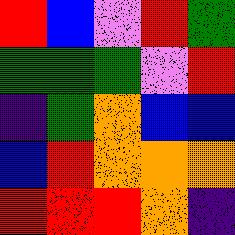[["red", "blue", "violet", "red", "green"], ["green", "green", "green", "violet", "red"], ["indigo", "green", "orange", "blue", "blue"], ["blue", "red", "orange", "orange", "orange"], ["red", "red", "red", "orange", "indigo"]]